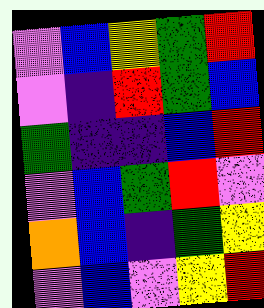[["violet", "blue", "yellow", "green", "red"], ["violet", "indigo", "red", "green", "blue"], ["green", "indigo", "indigo", "blue", "red"], ["violet", "blue", "green", "red", "violet"], ["orange", "blue", "indigo", "green", "yellow"], ["violet", "blue", "violet", "yellow", "red"]]